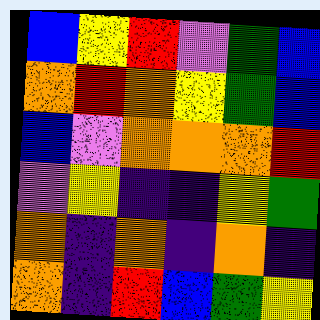[["blue", "yellow", "red", "violet", "green", "blue"], ["orange", "red", "orange", "yellow", "green", "blue"], ["blue", "violet", "orange", "orange", "orange", "red"], ["violet", "yellow", "indigo", "indigo", "yellow", "green"], ["orange", "indigo", "orange", "indigo", "orange", "indigo"], ["orange", "indigo", "red", "blue", "green", "yellow"]]